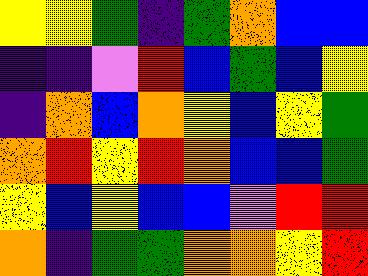[["yellow", "yellow", "green", "indigo", "green", "orange", "blue", "blue"], ["indigo", "indigo", "violet", "red", "blue", "green", "blue", "yellow"], ["indigo", "orange", "blue", "orange", "yellow", "blue", "yellow", "green"], ["orange", "red", "yellow", "red", "orange", "blue", "blue", "green"], ["yellow", "blue", "yellow", "blue", "blue", "violet", "red", "red"], ["orange", "indigo", "green", "green", "orange", "orange", "yellow", "red"]]